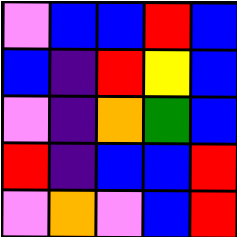[["violet", "blue", "blue", "red", "blue"], ["blue", "indigo", "red", "yellow", "blue"], ["violet", "indigo", "orange", "green", "blue"], ["red", "indigo", "blue", "blue", "red"], ["violet", "orange", "violet", "blue", "red"]]